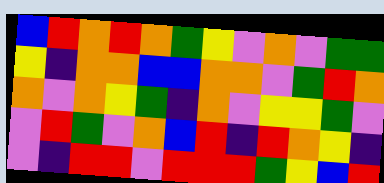[["blue", "red", "orange", "red", "orange", "green", "yellow", "violet", "orange", "violet", "green", "green"], ["yellow", "indigo", "orange", "orange", "blue", "blue", "orange", "orange", "violet", "green", "red", "orange"], ["orange", "violet", "orange", "yellow", "green", "indigo", "orange", "violet", "yellow", "yellow", "green", "violet"], ["violet", "red", "green", "violet", "orange", "blue", "red", "indigo", "red", "orange", "yellow", "indigo"], ["violet", "indigo", "red", "red", "violet", "red", "red", "red", "green", "yellow", "blue", "red"]]